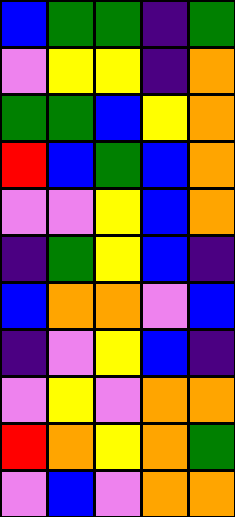[["blue", "green", "green", "indigo", "green"], ["violet", "yellow", "yellow", "indigo", "orange"], ["green", "green", "blue", "yellow", "orange"], ["red", "blue", "green", "blue", "orange"], ["violet", "violet", "yellow", "blue", "orange"], ["indigo", "green", "yellow", "blue", "indigo"], ["blue", "orange", "orange", "violet", "blue"], ["indigo", "violet", "yellow", "blue", "indigo"], ["violet", "yellow", "violet", "orange", "orange"], ["red", "orange", "yellow", "orange", "green"], ["violet", "blue", "violet", "orange", "orange"]]